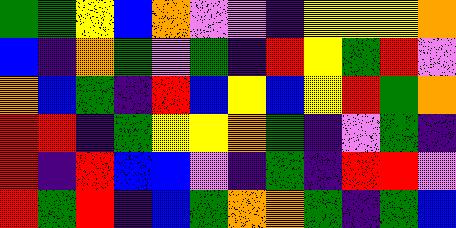[["green", "green", "yellow", "blue", "orange", "violet", "violet", "indigo", "yellow", "yellow", "yellow", "orange"], ["blue", "indigo", "orange", "green", "violet", "green", "indigo", "red", "yellow", "green", "red", "violet"], ["orange", "blue", "green", "indigo", "red", "blue", "yellow", "blue", "yellow", "red", "green", "orange"], ["red", "red", "indigo", "green", "yellow", "yellow", "orange", "green", "indigo", "violet", "green", "indigo"], ["red", "indigo", "red", "blue", "blue", "violet", "indigo", "green", "indigo", "red", "red", "violet"], ["red", "green", "red", "indigo", "blue", "green", "orange", "orange", "green", "indigo", "green", "blue"]]